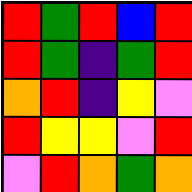[["red", "green", "red", "blue", "red"], ["red", "green", "indigo", "green", "red"], ["orange", "red", "indigo", "yellow", "violet"], ["red", "yellow", "yellow", "violet", "red"], ["violet", "red", "orange", "green", "orange"]]